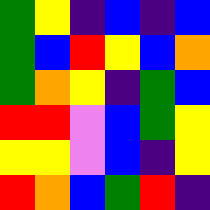[["green", "yellow", "indigo", "blue", "indigo", "blue"], ["green", "blue", "red", "yellow", "blue", "orange"], ["green", "orange", "yellow", "indigo", "green", "blue"], ["red", "red", "violet", "blue", "green", "yellow"], ["yellow", "yellow", "violet", "blue", "indigo", "yellow"], ["red", "orange", "blue", "green", "red", "indigo"]]